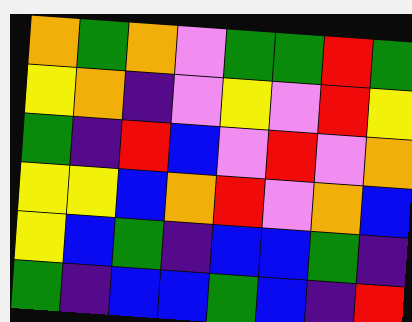[["orange", "green", "orange", "violet", "green", "green", "red", "green"], ["yellow", "orange", "indigo", "violet", "yellow", "violet", "red", "yellow"], ["green", "indigo", "red", "blue", "violet", "red", "violet", "orange"], ["yellow", "yellow", "blue", "orange", "red", "violet", "orange", "blue"], ["yellow", "blue", "green", "indigo", "blue", "blue", "green", "indigo"], ["green", "indigo", "blue", "blue", "green", "blue", "indigo", "red"]]